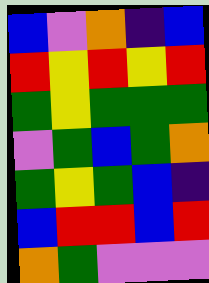[["blue", "violet", "orange", "indigo", "blue"], ["red", "yellow", "red", "yellow", "red"], ["green", "yellow", "green", "green", "green"], ["violet", "green", "blue", "green", "orange"], ["green", "yellow", "green", "blue", "indigo"], ["blue", "red", "red", "blue", "red"], ["orange", "green", "violet", "violet", "violet"]]